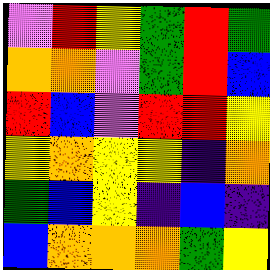[["violet", "red", "yellow", "green", "red", "green"], ["orange", "orange", "violet", "green", "red", "blue"], ["red", "blue", "violet", "red", "red", "yellow"], ["yellow", "orange", "yellow", "yellow", "indigo", "orange"], ["green", "blue", "yellow", "indigo", "blue", "indigo"], ["blue", "orange", "orange", "orange", "green", "yellow"]]